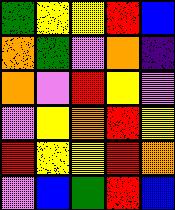[["green", "yellow", "yellow", "red", "blue"], ["orange", "green", "violet", "orange", "indigo"], ["orange", "violet", "red", "yellow", "violet"], ["violet", "yellow", "orange", "red", "yellow"], ["red", "yellow", "yellow", "red", "orange"], ["violet", "blue", "green", "red", "blue"]]